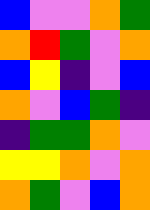[["blue", "violet", "violet", "orange", "green"], ["orange", "red", "green", "violet", "orange"], ["blue", "yellow", "indigo", "violet", "blue"], ["orange", "violet", "blue", "green", "indigo"], ["indigo", "green", "green", "orange", "violet"], ["yellow", "yellow", "orange", "violet", "orange"], ["orange", "green", "violet", "blue", "orange"]]